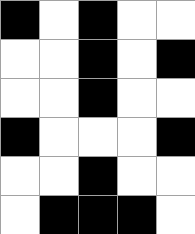[["black", "white", "black", "white", "white"], ["white", "white", "black", "white", "black"], ["white", "white", "black", "white", "white"], ["black", "white", "white", "white", "black"], ["white", "white", "black", "white", "white"], ["white", "black", "black", "black", "white"]]